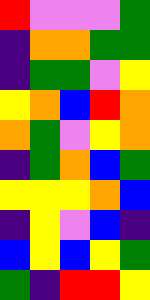[["red", "violet", "violet", "violet", "green"], ["indigo", "orange", "orange", "green", "green"], ["indigo", "green", "green", "violet", "yellow"], ["yellow", "orange", "blue", "red", "orange"], ["orange", "green", "violet", "yellow", "orange"], ["indigo", "green", "orange", "blue", "green"], ["yellow", "yellow", "yellow", "orange", "blue"], ["indigo", "yellow", "violet", "blue", "indigo"], ["blue", "yellow", "blue", "yellow", "green"], ["green", "indigo", "red", "red", "yellow"]]